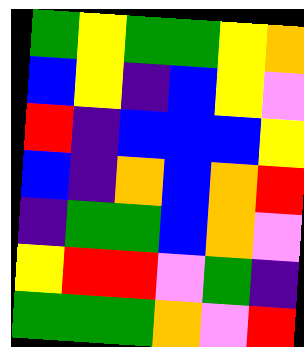[["green", "yellow", "green", "green", "yellow", "orange"], ["blue", "yellow", "indigo", "blue", "yellow", "violet"], ["red", "indigo", "blue", "blue", "blue", "yellow"], ["blue", "indigo", "orange", "blue", "orange", "red"], ["indigo", "green", "green", "blue", "orange", "violet"], ["yellow", "red", "red", "violet", "green", "indigo"], ["green", "green", "green", "orange", "violet", "red"]]